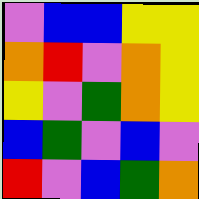[["violet", "blue", "blue", "yellow", "yellow"], ["orange", "red", "violet", "orange", "yellow"], ["yellow", "violet", "green", "orange", "yellow"], ["blue", "green", "violet", "blue", "violet"], ["red", "violet", "blue", "green", "orange"]]